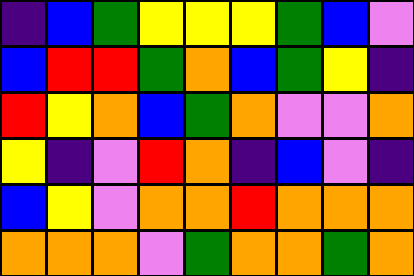[["indigo", "blue", "green", "yellow", "yellow", "yellow", "green", "blue", "violet"], ["blue", "red", "red", "green", "orange", "blue", "green", "yellow", "indigo"], ["red", "yellow", "orange", "blue", "green", "orange", "violet", "violet", "orange"], ["yellow", "indigo", "violet", "red", "orange", "indigo", "blue", "violet", "indigo"], ["blue", "yellow", "violet", "orange", "orange", "red", "orange", "orange", "orange"], ["orange", "orange", "orange", "violet", "green", "orange", "orange", "green", "orange"]]